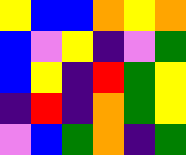[["yellow", "blue", "blue", "orange", "yellow", "orange"], ["blue", "violet", "yellow", "indigo", "violet", "green"], ["blue", "yellow", "indigo", "red", "green", "yellow"], ["indigo", "red", "indigo", "orange", "green", "yellow"], ["violet", "blue", "green", "orange", "indigo", "green"]]